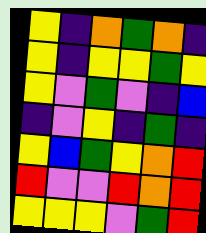[["yellow", "indigo", "orange", "green", "orange", "indigo"], ["yellow", "indigo", "yellow", "yellow", "green", "yellow"], ["yellow", "violet", "green", "violet", "indigo", "blue"], ["indigo", "violet", "yellow", "indigo", "green", "indigo"], ["yellow", "blue", "green", "yellow", "orange", "red"], ["red", "violet", "violet", "red", "orange", "red"], ["yellow", "yellow", "yellow", "violet", "green", "red"]]